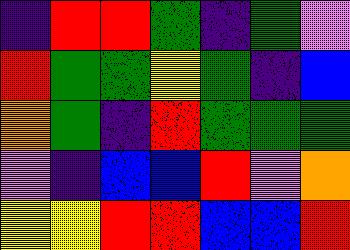[["indigo", "red", "red", "green", "indigo", "green", "violet"], ["red", "green", "green", "yellow", "green", "indigo", "blue"], ["orange", "green", "indigo", "red", "green", "green", "green"], ["violet", "indigo", "blue", "blue", "red", "violet", "orange"], ["yellow", "yellow", "red", "red", "blue", "blue", "red"]]